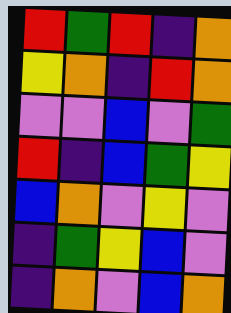[["red", "green", "red", "indigo", "orange"], ["yellow", "orange", "indigo", "red", "orange"], ["violet", "violet", "blue", "violet", "green"], ["red", "indigo", "blue", "green", "yellow"], ["blue", "orange", "violet", "yellow", "violet"], ["indigo", "green", "yellow", "blue", "violet"], ["indigo", "orange", "violet", "blue", "orange"]]